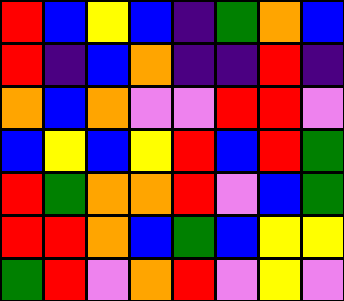[["red", "blue", "yellow", "blue", "indigo", "green", "orange", "blue"], ["red", "indigo", "blue", "orange", "indigo", "indigo", "red", "indigo"], ["orange", "blue", "orange", "violet", "violet", "red", "red", "violet"], ["blue", "yellow", "blue", "yellow", "red", "blue", "red", "green"], ["red", "green", "orange", "orange", "red", "violet", "blue", "green"], ["red", "red", "orange", "blue", "green", "blue", "yellow", "yellow"], ["green", "red", "violet", "orange", "red", "violet", "yellow", "violet"]]